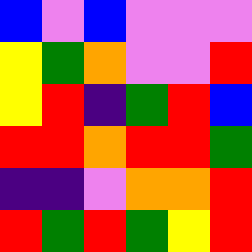[["blue", "violet", "blue", "violet", "violet", "violet"], ["yellow", "green", "orange", "violet", "violet", "red"], ["yellow", "red", "indigo", "green", "red", "blue"], ["red", "red", "orange", "red", "red", "green"], ["indigo", "indigo", "violet", "orange", "orange", "red"], ["red", "green", "red", "green", "yellow", "red"]]